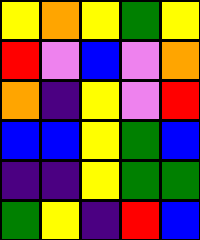[["yellow", "orange", "yellow", "green", "yellow"], ["red", "violet", "blue", "violet", "orange"], ["orange", "indigo", "yellow", "violet", "red"], ["blue", "blue", "yellow", "green", "blue"], ["indigo", "indigo", "yellow", "green", "green"], ["green", "yellow", "indigo", "red", "blue"]]